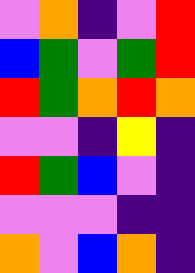[["violet", "orange", "indigo", "violet", "red"], ["blue", "green", "violet", "green", "red"], ["red", "green", "orange", "red", "orange"], ["violet", "violet", "indigo", "yellow", "indigo"], ["red", "green", "blue", "violet", "indigo"], ["violet", "violet", "violet", "indigo", "indigo"], ["orange", "violet", "blue", "orange", "indigo"]]